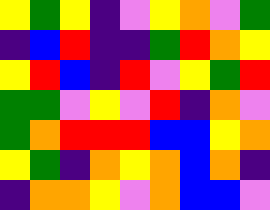[["yellow", "green", "yellow", "indigo", "violet", "yellow", "orange", "violet", "green"], ["indigo", "blue", "red", "indigo", "indigo", "green", "red", "orange", "yellow"], ["yellow", "red", "blue", "indigo", "red", "violet", "yellow", "green", "red"], ["green", "green", "violet", "yellow", "violet", "red", "indigo", "orange", "violet"], ["green", "orange", "red", "red", "red", "blue", "blue", "yellow", "orange"], ["yellow", "green", "indigo", "orange", "yellow", "orange", "blue", "orange", "indigo"], ["indigo", "orange", "orange", "yellow", "violet", "orange", "blue", "blue", "violet"]]